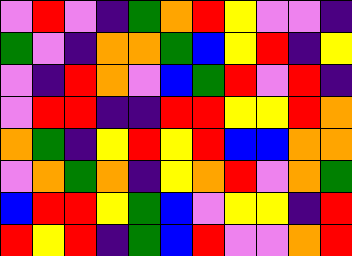[["violet", "red", "violet", "indigo", "green", "orange", "red", "yellow", "violet", "violet", "indigo"], ["green", "violet", "indigo", "orange", "orange", "green", "blue", "yellow", "red", "indigo", "yellow"], ["violet", "indigo", "red", "orange", "violet", "blue", "green", "red", "violet", "red", "indigo"], ["violet", "red", "red", "indigo", "indigo", "red", "red", "yellow", "yellow", "red", "orange"], ["orange", "green", "indigo", "yellow", "red", "yellow", "red", "blue", "blue", "orange", "orange"], ["violet", "orange", "green", "orange", "indigo", "yellow", "orange", "red", "violet", "orange", "green"], ["blue", "red", "red", "yellow", "green", "blue", "violet", "yellow", "yellow", "indigo", "red"], ["red", "yellow", "red", "indigo", "green", "blue", "red", "violet", "violet", "orange", "red"]]